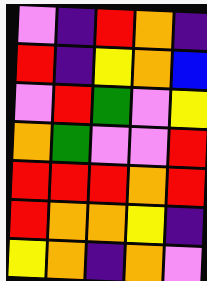[["violet", "indigo", "red", "orange", "indigo"], ["red", "indigo", "yellow", "orange", "blue"], ["violet", "red", "green", "violet", "yellow"], ["orange", "green", "violet", "violet", "red"], ["red", "red", "red", "orange", "red"], ["red", "orange", "orange", "yellow", "indigo"], ["yellow", "orange", "indigo", "orange", "violet"]]